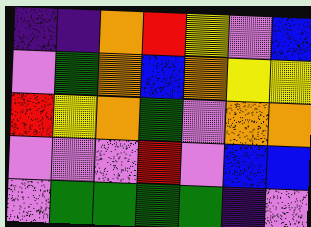[["indigo", "indigo", "orange", "red", "yellow", "violet", "blue"], ["violet", "green", "orange", "blue", "orange", "yellow", "yellow"], ["red", "yellow", "orange", "green", "violet", "orange", "orange"], ["violet", "violet", "violet", "red", "violet", "blue", "blue"], ["violet", "green", "green", "green", "green", "indigo", "violet"]]